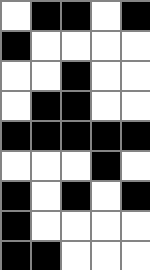[["white", "black", "black", "white", "black"], ["black", "white", "white", "white", "white"], ["white", "white", "black", "white", "white"], ["white", "black", "black", "white", "white"], ["black", "black", "black", "black", "black"], ["white", "white", "white", "black", "white"], ["black", "white", "black", "white", "black"], ["black", "white", "white", "white", "white"], ["black", "black", "white", "white", "white"]]